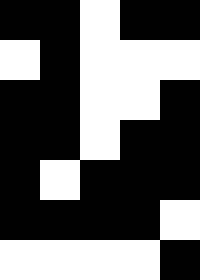[["black", "black", "white", "black", "black"], ["white", "black", "white", "white", "white"], ["black", "black", "white", "white", "black"], ["black", "black", "white", "black", "black"], ["black", "white", "black", "black", "black"], ["black", "black", "black", "black", "white"], ["white", "white", "white", "white", "black"]]